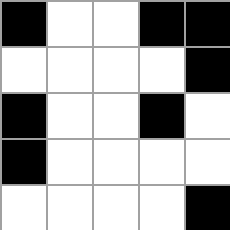[["black", "white", "white", "black", "black"], ["white", "white", "white", "white", "black"], ["black", "white", "white", "black", "white"], ["black", "white", "white", "white", "white"], ["white", "white", "white", "white", "black"]]